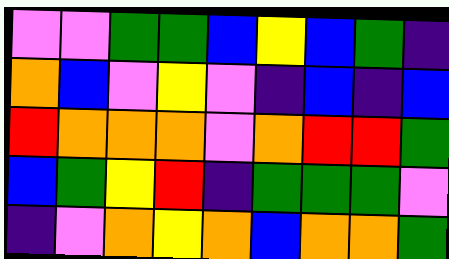[["violet", "violet", "green", "green", "blue", "yellow", "blue", "green", "indigo"], ["orange", "blue", "violet", "yellow", "violet", "indigo", "blue", "indigo", "blue"], ["red", "orange", "orange", "orange", "violet", "orange", "red", "red", "green"], ["blue", "green", "yellow", "red", "indigo", "green", "green", "green", "violet"], ["indigo", "violet", "orange", "yellow", "orange", "blue", "orange", "orange", "green"]]